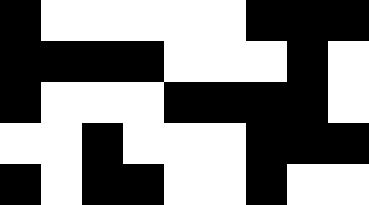[["black", "white", "white", "white", "white", "white", "black", "black", "black"], ["black", "black", "black", "black", "white", "white", "white", "black", "white"], ["black", "white", "white", "white", "black", "black", "black", "black", "white"], ["white", "white", "black", "white", "white", "white", "black", "black", "black"], ["black", "white", "black", "black", "white", "white", "black", "white", "white"]]